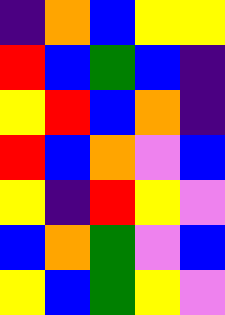[["indigo", "orange", "blue", "yellow", "yellow"], ["red", "blue", "green", "blue", "indigo"], ["yellow", "red", "blue", "orange", "indigo"], ["red", "blue", "orange", "violet", "blue"], ["yellow", "indigo", "red", "yellow", "violet"], ["blue", "orange", "green", "violet", "blue"], ["yellow", "blue", "green", "yellow", "violet"]]